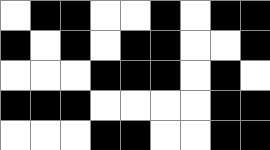[["white", "black", "black", "white", "white", "black", "white", "black", "black"], ["black", "white", "black", "white", "black", "black", "white", "white", "black"], ["white", "white", "white", "black", "black", "black", "white", "black", "white"], ["black", "black", "black", "white", "white", "white", "white", "black", "black"], ["white", "white", "white", "black", "black", "white", "white", "black", "black"]]